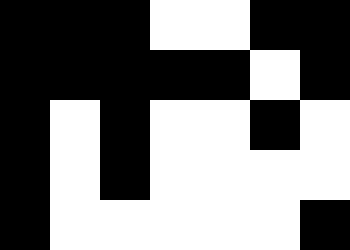[["black", "black", "black", "white", "white", "black", "black"], ["black", "black", "black", "black", "black", "white", "black"], ["black", "white", "black", "white", "white", "black", "white"], ["black", "white", "black", "white", "white", "white", "white"], ["black", "white", "white", "white", "white", "white", "black"]]